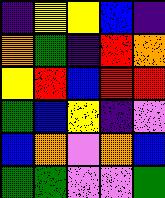[["indigo", "yellow", "yellow", "blue", "indigo"], ["orange", "green", "indigo", "red", "orange"], ["yellow", "red", "blue", "red", "red"], ["green", "blue", "yellow", "indigo", "violet"], ["blue", "orange", "violet", "orange", "blue"], ["green", "green", "violet", "violet", "green"]]